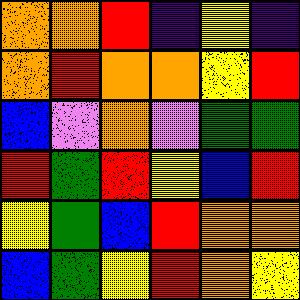[["orange", "orange", "red", "indigo", "yellow", "indigo"], ["orange", "red", "orange", "orange", "yellow", "red"], ["blue", "violet", "orange", "violet", "green", "green"], ["red", "green", "red", "yellow", "blue", "red"], ["yellow", "green", "blue", "red", "orange", "orange"], ["blue", "green", "yellow", "red", "orange", "yellow"]]